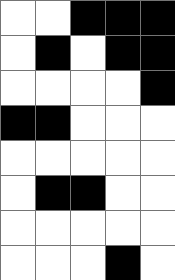[["white", "white", "black", "black", "black"], ["white", "black", "white", "black", "black"], ["white", "white", "white", "white", "black"], ["black", "black", "white", "white", "white"], ["white", "white", "white", "white", "white"], ["white", "black", "black", "white", "white"], ["white", "white", "white", "white", "white"], ["white", "white", "white", "black", "white"]]